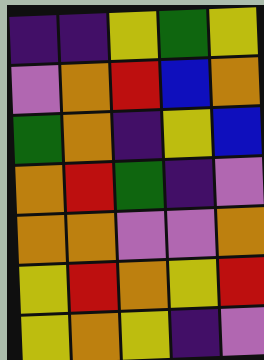[["indigo", "indigo", "yellow", "green", "yellow"], ["violet", "orange", "red", "blue", "orange"], ["green", "orange", "indigo", "yellow", "blue"], ["orange", "red", "green", "indigo", "violet"], ["orange", "orange", "violet", "violet", "orange"], ["yellow", "red", "orange", "yellow", "red"], ["yellow", "orange", "yellow", "indigo", "violet"]]